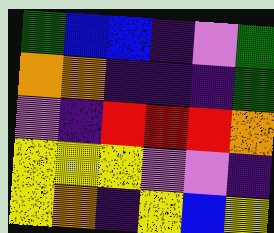[["green", "blue", "blue", "indigo", "violet", "green"], ["orange", "orange", "indigo", "indigo", "indigo", "green"], ["violet", "indigo", "red", "red", "red", "orange"], ["yellow", "yellow", "yellow", "violet", "violet", "indigo"], ["yellow", "orange", "indigo", "yellow", "blue", "yellow"]]